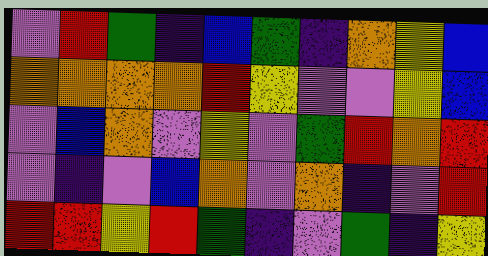[["violet", "red", "green", "indigo", "blue", "green", "indigo", "orange", "yellow", "blue"], ["orange", "orange", "orange", "orange", "red", "yellow", "violet", "violet", "yellow", "blue"], ["violet", "blue", "orange", "violet", "yellow", "violet", "green", "red", "orange", "red"], ["violet", "indigo", "violet", "blue", "orange", "violet", "orange", "indigo", "violet", "red"], ["red", "red", "yellow", "red", "green", "indigo", "violet", "green", "indigo", "yellow"]]